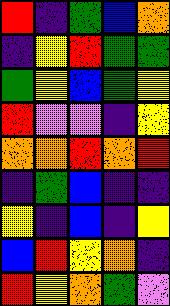[["red", "indigo", "green", "blue", "orange"], ["indigo", "yellow", "red", "green", "green"], ["green", "yellow", "blue", "green", "yellow"], ["red", "violet", "violet", "indigo", "yellow"], ["orange", "orange", "red", "orange", "red"], ["indigo", "green", "blue", "indigo", "indigo"], ["yellow", "indigo", "blue", "indigo", "yellow"], ["blue", "red", "yellow", "orange", "indigo"], ["red", "yellow", "orange", "green", "violet"]]